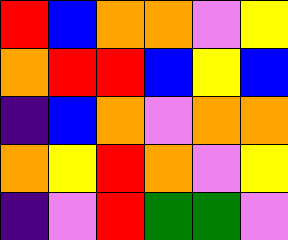[["red", "blue", "orange", "orange", "violet", "yellow"], ["orange", "red", "red", "blue", "yellow", "blue"], ["indigo", "blue", "orange", "violet", "orange", "orange"], ["orange", "yellow", "red", "orange", "violet", "yellow"], ["indigo", "violet", "red", "green", "green", "violet"]]